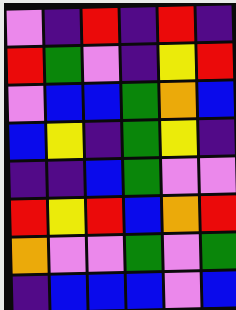[["violet", "indigo", "red", "indigo", "red", "indigo"], ["red", "green", "violet", "indigo", "yellow", "red"], ["violet", "blue", "blue", "green", "orange", "blue"], ["blue", "yellow", "indigo", "green", "yellow", "indigo"], ["indigo", "indigo", "blue", "green", "violet", "violet"], ["red", "yellow", "red", "blue", "orange", "red"], ["orange", "violet", "violet", "green", "violet", "green"], ["indigo", "blue", "blue", "blue", "violet", "blue"]]